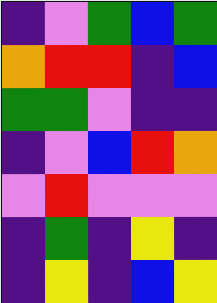[["indigo", "violet", "green", "blue", "green"], ["orange", "red", "red", "indigo", "blue"], ["green", "green", "violet", "indigo", "indigo"], ["indigo", "violet", "blue", "red", "orange"], ["violet", "red", "violet", "violet", "violet"], ["indigo", "green", "indigo", "yellow", "indigo"], ["indigo", "yellow", "indigo", "blue", "yellow"]]